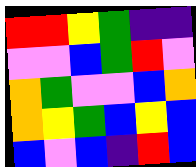[["red", "red", "yellow", "green", "indigo", "indigo"], ["violet", "violet", "blue", "green", "red", "violet"], ["orange", "green", "violet", "violet", "blue", "orange"], ["orange", "yellow", "green", "blue", "yellow", "blue"], ["blue", "violet", "blue", "indigo", "red", "blue"]]